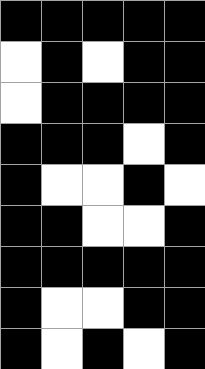[["black", "black", "black", "black", "black"], ["white", "black", "white", "black", "black"], ["white", "black", "black", "black", "black"], ["black", "black", "black", "white", "black"], ["black", "white", "white", "black", "white"], ["black", "black", "white", "white", "black"], ["black", "black", "black", "black", "black"], ["black", "white", "white", "black", "black"], ["black", "white", "black", "white", "black"]]